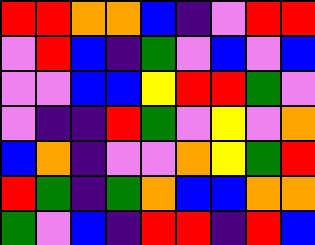[["red", "red", "orange", "orange", "blue", "indigo", "violet", "red", "red"], ["violet", "red", "blue", "indigo", "green", "violet", "blue", "violet", "blue"], ["violet", "violet", "blue", "blue", "yellow", "red", "red", "green", "violet"], ["violet", "indigo", "indigo", "red", "green", "violet", "yellow", "violet", "orange"], ["blue", "orange", "indigo", "violet", "violet", "orange", "yellow", "green", "red"], ["red", "green", "indigo", "green", "orange", "blue", "blue", "orange", "orange"], ["green", "violet", "blue", "indigo", "red", "red", "indigo", "red", "blue"]]